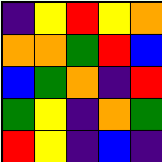[["indigo", "yellow", "red", "yellow", "orange"], ["orange", "orange", "green", "red", "blue"], ["blue", "green", "orange", "indigo", "red"], ["green", "yellow", "indigo", "orange", "green"], ["red", "yellow", "indigo", "blue", "indigo"]]